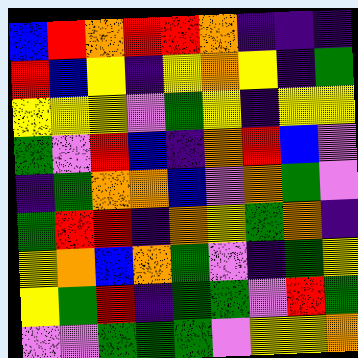[["blue", "red", "orange", "red", "red", "orange", "indigo", "indigo", "indigo"], ["red", "blue", "yellow", "indigo", "yellow", "orange", "yellow", "indigo", "green"], ["yellow", "yellow", "yellow", "violet", "green", "yellow", "indigo", "yellow", "yellow"], ["green", "violet", "red", "blue", "indigo", "orange", "red", "blue", "violet"], ["indigo", "green", "orange", "orange", "blue", "violet", "orange", "green", "violet"], ["green", "red", "red", "indigo", "orange", "yellow", "green", "orange", "indigo"], ["yellow", "orange", "blue", "orange", "green", "violet", "indigo", "green", "yellow"], ["yellow", "green", "red", "indigo", "green", "green", "violet", "red", "green"], ["violet", "violet", "green", "green", "green", "violet", "yellow", "yellow", "orange"]]